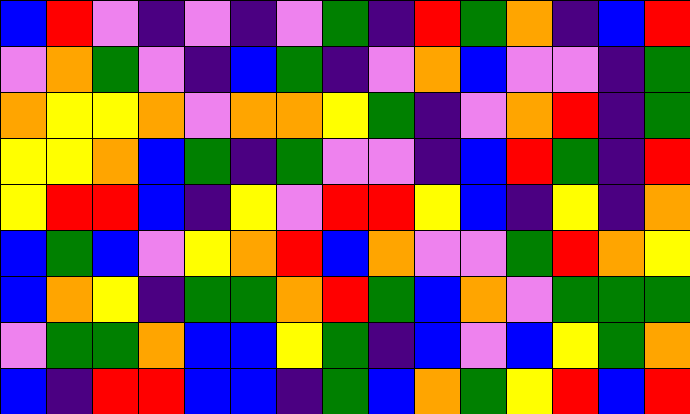[["blue", "red", "violet", "indigo", "violet", "indigo", "violet", "green", "indigo", "red", "green", "orange", "indigo", "blue", "red"], ["violet", "orange", "green", "violet", "indigo", "blue", "green", "indigo", "violet", "orange", "blue", "violet", "violet", "indigo", "green"], ["orange", "yellow", "yellow", "orange", "violet", "orange", "orange", "yellow", "green", "indigo", "violet", "orange", "red", "indigo", "green"], ["yellow", "yellow", "orange", "blue", "green", "indigo", "green", "violet", "violet", "indigo", "blue", "red", "green", "indigo", "red"], ["yellow", "red", "red", "blue", "indigo", "yellow", "violet", "red", "red", "yellow", "blue", "indigo", "yellow", "indigo", "orange"], ["blue", "green", "blue", "violet", "yellow", "orange", "red", "blue", "orange", "violet", "violet", "green", "red", "orange", "yellow"], ["blue", "orange", "yellow", "indigo", "green", "green", "orange", "red", "green", "blue", "orange", "violet", "green", "green", "green"], ["violet", "green", "green", "orange", "blue", "blue", "yellow", "green", "indigo", "blue", "violet", "blue", "yellow", "green", "orange"], ["blue", "indigo", "red", "red", "blue", "blue", "indigo", "green", "blue", "orange", "green", "yellow", "red", "blue", "red"]]